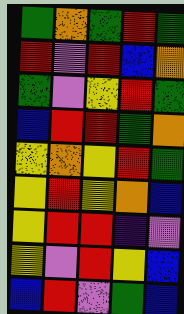[["green", "orange", "green", "red", "green"], ["red", "violet", "red", "blue", "orange"], ["green", "violet", "yellow", "red", "green"], ["blue", "red", "red", "green", "orange"], ["yellow", "orange", "yellow", "red", "green"], ["yellow", "red", "yellow", "orange", "blue"], ["yellow", "red", "red", "indigo", "violet"], ["yellow", "violet", "red", "yellow", "blue"], ["blue", "red", "violet", "green", "blue"]]